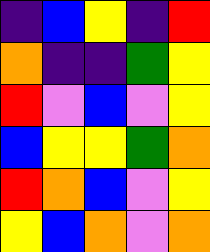[["indigo", "blue", "yellow", "indigo", "red"], ["orange", "indigo", "indigo", "green", "yellow"], ["red", "violet", "blue", "violet", "yellow"], ["blue", "yellow", "yellow", "green", "orange"], ["red", "orange", "blue", "violet", "yellow"], ["yellow", "blue", "orange", "violet", "orange"]]